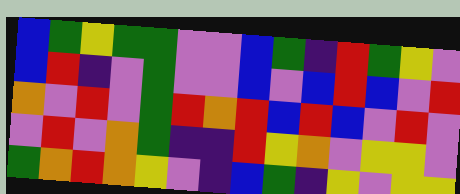[["blue", "green", "yellow", "green", "green", "violet", "violet", "blue", "green", "indigo", "red", "green", "yellow", "violet"], ["blue", "red", "indigo", "violet", "green", "violet", "violet", "blue", "violet", "blue", "red", "blue", "violet", "red"], ["orange", "violet", "red", "violet", "green", "red", "orange", "red", "blue", "red", "blue", "violet", "red", "violet"], ["violet", "red", "violet", "orange", "green", "indigo", "indigo", "red", "yellow", "orange", "violet", "yellow", "yellow", "violet"], ["green", "orange", "red", "orange", "yellow", "violet", "indigo", "blue", "green", "indigo", "yellow", "violet", "yellow", "yellow"]]